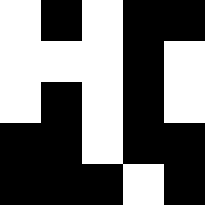[["white", "black", "white", "black", "black"], ["white", "white", "white", "black", "white"], ["white", "black", "white", "black", "white"], ["black", "black", "white", "black", "black"], ["black", "black", "black", "white", "black"]]